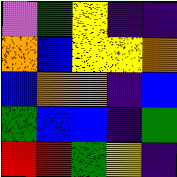[["violet", "green", "yellow", "indigo", "indigo"], ["orange", "blue", "yellow", "yellow", "orange"], ["blue", "orange", "orange", "indigo", "blue"], ["green", "blue", "blue", "indigo", "green"], ["red", "red", "green", "yellow", "indigo"]]